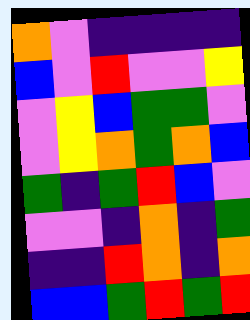[["orange", "violet", "indigo", "indigo", "indigo", "indigo"], ["blue", "violet", "red", "violet", "violet", "yellow"], ["violet", "yellow", "blue", "green", "green", "violet"], ["violet", "yellow", "orange", "green", "orange", "blue"], ["green", "indigo", "green", "red", "blue", "violet"], ["violet", "violet", "indigo", "orange", "indigo", "green"], ["indigo", "indigo", "red", "orange", "indigo", "orange"], ["blue", "blue", "green", "red", "green", "red"]]